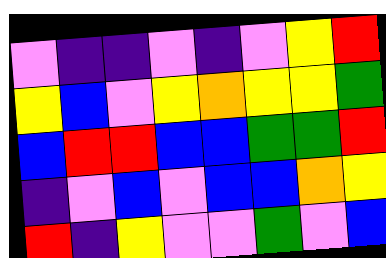[["violet", "indigo", "indigo", "violet", "indigo", "violet", "yellow", "red"], ["yellow", "blue", "violet", "yellow", "orange", "yellow", "yellow", "green"], ["blue", "red", "red", "blue", "blue", "green", "green", "red"], ["indigo", "violet", "blue", "violet", "blue", "blue", "orange", "yellow"], ["red", "indigo", "yellow", "violet", "violet", "green", "violet", "blue"]]